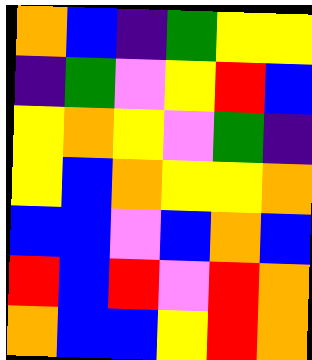[["orange", "blue", "indigo", "green", "yellow", "yellow"], ["indigo", "green", "violet", "yellow", "red", "blue"], ["yellow", "orange", "yellow", "violet", "green", "indigo"], ["yellow", "blue", "orange", "yellow", "yellow", "orange"], ["blue", "blue", "violet", "blue", "orange", "blue"], ["red", "blue", "red", "violet", "red", "orange"], ["orange", "blue", "blue", "yellow", "red", "orange"]]